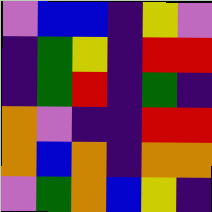[["violet", "blue", "blue", "indigo", "yellow", "violet"], ["indigo", "green", "yellow", "indigo", "red", "red"], ["indigo", "green", "red", "indigo", "green", "indigo"], ["orange", "violet", "indigo", "indigo", "red", "red"], ["orange", "blue", "orange", "indigo", "orange", "orange"], ["violet", "green", "orange", "blue", "yellow", "indigo"]]